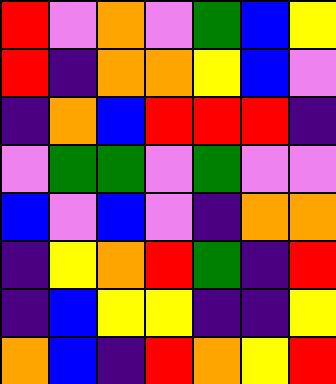[["red", "violet", "orange", "violet", "green", "blue", "yellow"], ["red", "indigo", "orange", "orange", "yellow", "blue", "violet"], ["indigo", "orange", "blue", "red", "red", "red", "indigo"], ["violet", "green", "green", "violet", "green", "violet", "violet"], ["blue", "violet", "blue", "violet", "indigo", "orange", "orange"], ["indigo", "yellow", "orange", "red", "green", "indigo", "red"], ["indigo", "blue", "yellow", "yellow", "indigo", "indigo", "yellow"], ["orange", "blue", "indigo", "red", "orange", "yellow", "red"]]